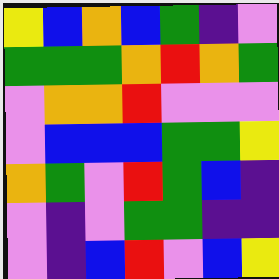[["yellow", "blue", "orange", "blue", "green", "indigo", "violet"], ["green", "green", "green", "orange", "red", "orange", "green"], ["violet", "orange", "orange", "red", "violet", "violet", "violet"], ["violet", "blue", "blue", "blue", "green", "green", "yellow"], ["orange", "green", "violet", "red", "green", "blue", "indigo"], ["violet", "indigo", "violet", "green", "green", "indigo", "indigo"], ["violet", "indigo", "blue", "red", "violet", "blue", "yellow"]]